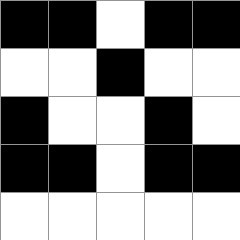[["black", "black", "white", "black", "black"], ["white", "white", "black", "white", "white"], ["black", "white", "white", "black", "white"], ["black", "black", "white", "black", "black"], ["white", "white", "white", "white", "white"]]